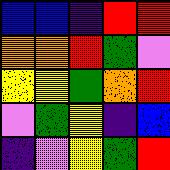[["blue", "blue", "indigo", "red", "red"], ["orange", "orange", "red", "green", "violet"], ["yellow", "yellow", "green", "orange", "red"], ["violet", "green", "yellow", "indigo", "blue"], ["indigo", "violet", "yellow", "green", "red"]]